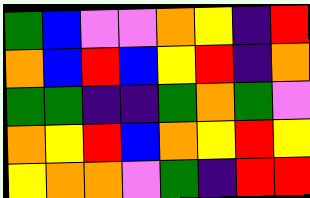[["green", "blue", "violet", "violet", "orange", "yellow", "indigo", "red"], ["orange", "blue", "red", "blue", "yellow", "red", "indigo", "orange"], ["green", "green", "indigo", "indigo", "green", "orange", "green", "violet"], ["orange", "yellow", "red", "blue", "orange", "yellow", "red", "yellow"], ["yellow", "orange", "orange", "violet", "green", "indigo", "red", "red"]]